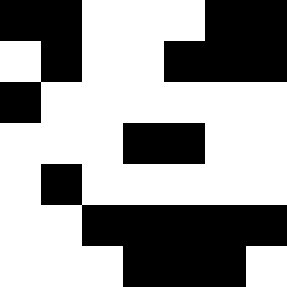[["black", "black", "white", "white", "white", "black", "black"], ["white", "black", "white", "white", "black", "black", "black"], ["black", "white", "white", "white", "white", "white", "white"], ["white", "white", "white", "black", "black", "white", "white"], ["white", "black", "white", "white", "white", "white", "white"], ["white", "white", "black", "black", "black", "black", "black"], ["white", "white", "white", "black", "black", "black", "white"]]